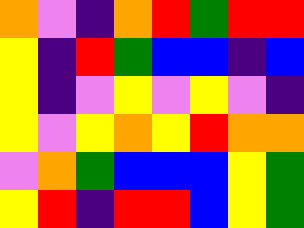[["orange", "violet", "indigo", "orange", "red", "green", "red", "red"], ["yellow", "indigo", "red", "green", "blue", "blue", "indigo", "blue"], ["yellow", "indigo", "violet", "yellow", "violet", "yellow", "violet", "indigo"], ["yellow", "violet", "yellow", "orange", "yellow", "red", "orange", "orange"], ["violet", "orange", "green", "blue", "blue", "blue", "yellow", "green"], ["yellow", "red", "indigo", "red", "red", "blue", "yellow", "green"]]